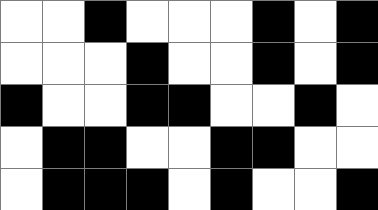[["white", "white", "black", "white", "white", "white", "black", "white", "black"], ["white", "white", "white", "black", "white", "white", "black", "white", "black"], ["black", "white", "white", "black", "black", "white", "white", "black", "white"], ["white", "black", "black", "white", "white", "black", "black", "white", "white"], ["white", "black", "black", "black", "white", "black", "white", "white", "black"]]